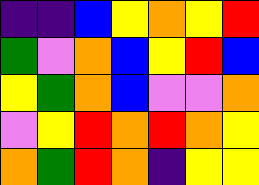[["indigo", "indigo", "blue", "yellow", "orange", "yellow", "red"], ["green", "violet", "orange", "blue", "yellow", "red", "blue"], ["yellow", "green", "orange", "blue", "violet", "violet", "orange"], ["violet", "yellow", "red", "orange", "red", "orange", "yellow"], ["orange", "green", "red", "orange", "indigo", "yellow", "yellow"]]